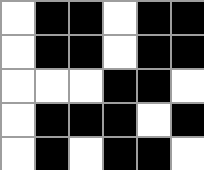[["white", "black", "black", "white", "black", "black"], ["white", "black", "black", "white", "black", "black"], ["white", "white", "white", "black", "black", "white"], ["white", "black", "black", "black", "white", "black"], ["white", "black", "white", "black", "black", "white"]]